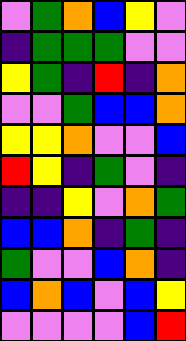[["violet", "green", "orange", "blue", "yellow", "violet"], ["indigo", "green", "green", "green", "violet", "violet"], ["yellow", "green", "indigo", "red", "indigo", "orange"], ["violet", "violet", "green", "blue", "blue", "orange"], ["yellow", "yellow", "orange", "violet", "violet", "blue"], ["red", "yellow", "indigo", "green", "violet", "indigo"], ["indigo", "indigo", "yellow", "violet", "orange", "green"], ["blue", "blue", "orange", "indigo", "green", "indigo"], ["green", "violet", "violet", "blue", "orange", "indigo"], ["blue", "orange", "blue", "violet", "blue", "yellow"], ["violet", "violet", "violet", "violet", "blue", "red"]]